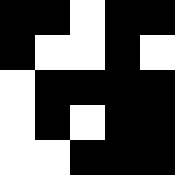[["black", "black", "white", "black", "black"], ["black", "white", "white", "black", "white"], ["white", "black", "black", "black", "black"], ["white", "black", "white", "black", "black"], ["white", "white", "black", "black", "black"]]